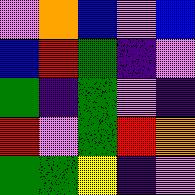[["violet", "orange", "blue", "violet", "blue"], ["blue", "red", "green", "indigo", "violet"], ["green", "indigo", "green", "violet", "indigo"], ["red", "violet", "green", "red", "orange"], ["green", "green", "yellow", "indigo", "violet"]]